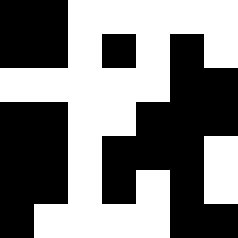[["black", "black", "white", "white", "white", "white", "white"], ["black", "black", "white", "black", "white", "black", "white"], ["white", "white", "white", "white", "white", "black", "black"], ["black", "black", "white", "white", "black", "black", "black"], ["black", "black", "white", "black", "black", "black", "white"], ["black", "black", "white", "black", "white", "black", "white"], ["black", "white", "white", "white", "white", "black", "black"]]